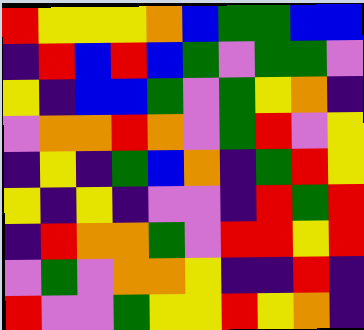[["red", "yellow", "yellow", "yellow", "orange", "blue", "green", "green", "blue", "blue"], ["indigo", "red", "blue", "red", "blue", "green", "violet", "green", "green", "violet"], ["yellow", "indigo", "blue", "blue", "green", "violet", "green", "yellow", "orange", "indigo"], ["violet", "orange", "orange", "red", "orange", "violet", "green", "red", "violet", "yellow"], ["indigo", "yellow", "indigo", "green", "blue", "orange", "indigo", "green", "red", "yellow"], ["yellow", "indigo", "yellow", "indigo", "violet", "violet", "indigo", "red", "green", "red"], ["indigo", "red", "orange", "orange", "green", "violet", "red", "red", "yellow", "red"], ["violet", "green", "violet", "orange", "orange", "yellow", "indigo", "indigo", "red", "indigo"], ["red", "violet", "violet", "green", "yellow", "yellow", "red", "yellow", "orange", "indigo"]]